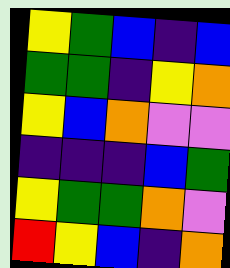[["yellow", "green", "blue", "indigo", "blue"], ["green", "green", "indigo", "yellow", "orange"], ["yellow", "blue", "orange", "violet", "violet"], ["indigo", "indigo", "indigo", "blue", "green"], ["yellow", "green", "green", "orange", "violet"], ["red", "yellow", "blue", "indigo", "orange"]]